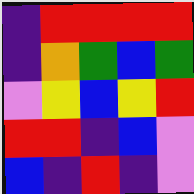[["indigo", "red", "red", "red", "red"], ["indigo", "orange", "green", "blue", "green"], ["violet", "yellow", "blue", "yellow", "red"], ["red", "red", "indigo", "blue", "violet"], ["blue", "indigo", "red", "indigo", "violet"]]